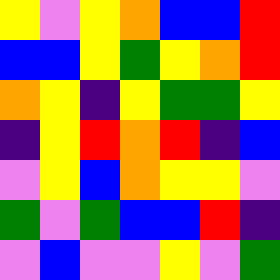[["yellow", "violet", "yellow", "orange", "blue", "blue", "red"], ["blue", "blue", "yellow", "green", "yellow", "orange", "red"], ["orange", "yellow", "indigo", "yellow", "green", "green", "yellow"], ["indigo", "yellow", "red", "orange", "red", "indigo", "blue"], ["violet", "yellow", "blue", "orange", "yellow", "yellow", "violet"], ["green", "violet", "green", "blue", "blue", "red", "indigo"], ["violet", "blue", "violet", "violet", "yellow", "violet", "green"]]